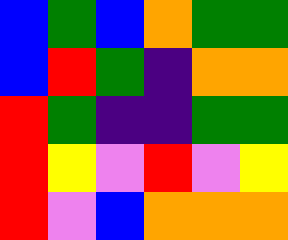[["blue", "green", "blue", "orange", "green", "green"], ["blue", "red", "green", "indigo", "orange", "orange"], ["red", "green", "indigo", "indigo", "green", "green"], ["red", "yellow", "violet", "red", "violet", "yellow"], ["red", "violet", "blue", "orange", "orange", "orange"]]